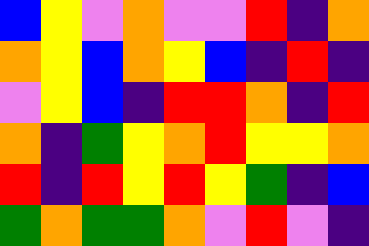[["blue", "yellow", "violet", "orange", "violet", "violet", "red", "indigo", "orange"], ["orange", "yellow", "blue", "orange", "yellow", "blue", "indigo", "red", "indigo"], ["violet", "yellow", "blue", "indigo", "red", "red", "orange", "indigo", "red"], ["orange", "indigo", "green", "yellow", "orange", "red", "yellow", "yellow", "orange"], ["red", "indigo", "red", "yellow", "red", "yellow", "green", "indigo", "blue"], ["green", "orange", "green", "green", "orange", "violet", "red", "violet", "indigo"]]